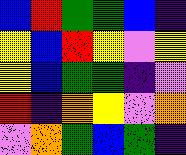[["blue", "red", "green", "green", "blue", "indigo"], ["yellow", "blue", "red", "yellow", "violet", "yellow"], ["yellow", "blue", "green", "green", "indigo", "violet"], ["red", "indigo", "orange", "yellow", "violet", "orange"], ["violet", "orange", "green", "blue", "green", "indigo"]]